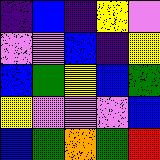[["indigo", "blue", "indigo", "yellow", "violet"], ["violet", "violet", "blue", "indigo", "yellow"], ["blue", "green", "yellow", "blue", "green"], ["yellow", "violet", "violet", "violet", "blue"], ["blue", "green", "orange", "green", "red"]]